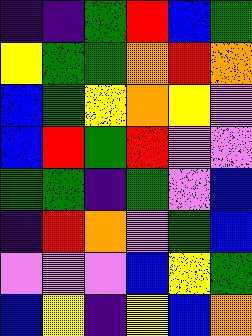[["indigo", "indigo", "green", "red", "blue", "green"], ["yellow", "green", "green", "orange", "red", "orange"], ["blue", "green", "yellow", "orange", "yellow", "violet"], ["blue", "red", "green", "red", "violet", "violet"], ["green", "green", "indigo", "green", "violet", "blue"], ["indigo", "red", "orange", "violet", "green", "blue"], ["violet", "violet", "violet", "blue", "yellow", "green"], ["blue", "yellow", "indigo", "yellow", "blue", "orange"]]